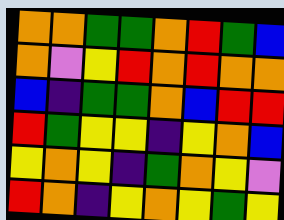[["orange", "orange", "green", "green", "orange", "red", "green", "blue"], ["orange", "violet", "yellow", "red", "orange", "red", "orange", "orange"], ["blue", "indigo", "green", "green", "orange", "blue", "red", "red"], ["red", "green", "yellow", "yellow", "indigo", "yellow", "orange", "blue"], ["yellow", "orange", "yellow", "indigo", "green", "orange", "yellow", "violet"], ["red", "orange", "indigo", "yellow", "orange", "yellow", "green", "yellow"]]